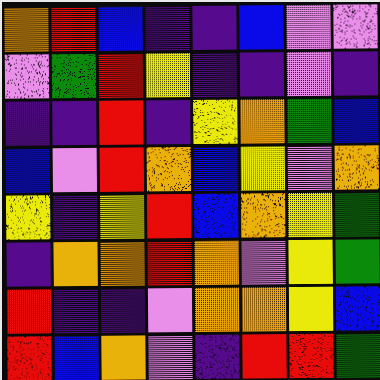[["orange", "red", "blue", "indigo", "indigo", "blue", "violet", "violet"], ["violet", "green", "red", "yellow", "indigo", "indigo", "violet", "indigo"], ["indigo", "indigo", "red", "indigo", "yellow", "orange", "green", "blue"], ["blue", "violet", "red", "orange", "blue", "yellow", "violet", "orange"], ["yellow", "indigo", "yellow", "red", "blue", "orange", "yellow", "green"], ["indigo", "orange", "orange", "red", "orange", "violet", "yellow", "green"], ["red", "indigo", "indigo", "violet", "orange", "orange", "yellow", "blue"], ["red", "blue", "orange", "violet", "indigo", "red", "red", "green"]]